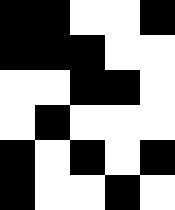[["black", "black", "white", "white", "black"], ["black", "black", "black", "white", "white"], ["white", "white", "black", "black", "white"], ["white", "black", "white", "white", "white"], ["black", "white", "black", "white", "black"], ["black", "white", "white", "black", "white"]]